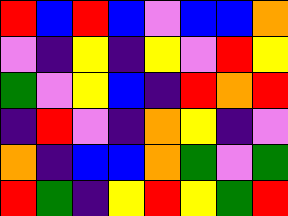[["red", "blue", "red", "blue", "violet", "blue", "blue", "orange"], ["violet", "indigo", "yellow", "indigo", "yellow", "violet", "red", "yellow"], ["green", "violet", "yellow", "blue", "indigo", "red", "orange", "red"], ["indigo", "red", "violet", "indigo", "orange", "yellow", "indigo", "violet"], ["orange", "indigo", "blue", "blue", "orange", "green", "violet", "green"], ["red", "green", "indigo", "yellow", "red", "yellow", "green", "red"]]